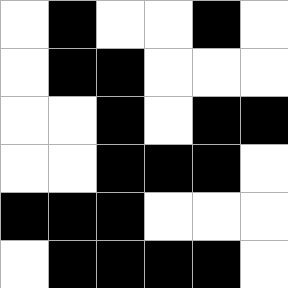[["white", "black", "white", "white", "black", "white"], ["white", "black", "black", "white", "white", "white"], ["white", "white", "black", "white", "black", "black"], ["white", "white", "black", "black", "black", "white"], ["black", "black", "black", "white", "white", "white"], ["white", "black", "black", "black", "black", "white"]]